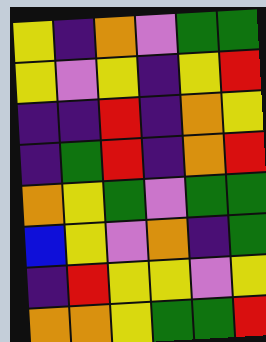[["yellow", "indigo", "orange", "violet", "green", "green"], ["yellow", "violet", "yellow", "indigo", "yellow", "red"], ["indigo", "indigo", "red", "indigo", "orange", "yellow"], ["indigo", "green", "red", "indigo", "orange", "red"], ["orange", "yellow", "green", "violet", "green", "green"], ["blue", "yellow", "violet", "orange", "indigo", "green"], ["indigo", "red", "yellow", "yellow", "violet", "yellow"], ["orange", "orange", "yellow", "green", "green", "red"]]